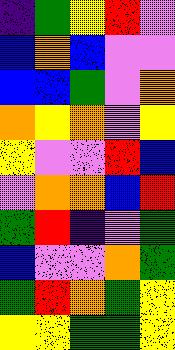[["indigo", "green", "yellow", "red", "violet"], ["blue", "orange", "blue", "violet", "violet"], ["blue", "blue", "green", "violet", "orange"], ["orange", "yellow", "orange", "violet", "yellow"], ["yellow", "violet", "violet", "red", "blue"], ["violet", "orange", "orange", "blue", "red"], ["green", "red", "indigo", "violet", "green"], ["blue", "violet", "violet", "orange", "green"], ["green", "red", "orange", "green", "yellow"], ["yellow", "yellow", "green", "green", "yellow"]]